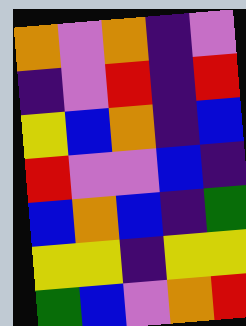[["orange", "violet", "orange", "indigo", "violet"], ["indigo", "violet", "red", "indigo", "red"], ["yellow", "blue", "orange", "indigo", "blue"], ["red", "violet", "violet", "blue", "indigo"], ["blue", "orange", "blue", "indigo", "green"], ["yellow", "yellow", "indigo", "yellow", "yellow"], ["green", "blue", "violet", "orange", "red"]]